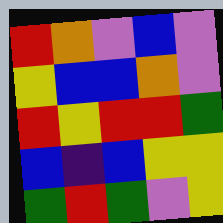[["red", "orange", "violet", "blue", "violet"], ["yellow", "blue", "blue", "orange", "violet"], ["red", "yellow", "red", "red", "green"], ["blue", "indigo", "blue", "yellow", "yellow"], ["green", "red", "green", "violet", "yellow"]]